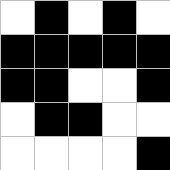[["white", "black", "white", "black", "white"], ["black", "black", "black", "black", "black"], ["black", "black", "white", "white", "black"], ["white", "black", "black", "white", "white"], ["white", "white", "white", "white", "black"]]